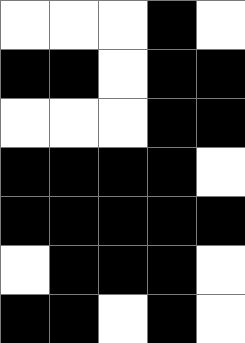[["white", "white", "white", "black", "white"], ["black", "black", "white", "black", "black"], ["white", "white", "white", "black", "black"], ["black", "black", "black", "black", "white"], ["black", "black", "black", "black", "black"], ["white", "black", "black", "black", "white"], ["black", "black", "white", "black", "white"]]